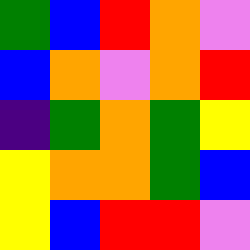[["green", "blue", "red", "orange", "violet"], ["blue", "orange", "violet", "orange", "red"], ["indigo", "green", "orange", "green", "yellow"], ["yellow", "orange", "orange", "green", "blue"], ["yellow", "blue", "red", "red", "violet"]]